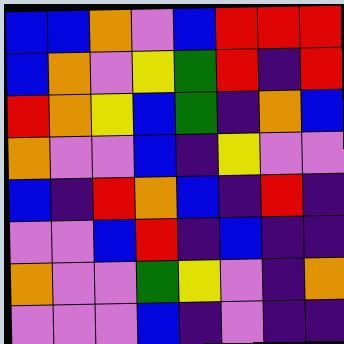[["blue", "blue", "orange", "violet", "blue", "red", "red", "red"], ["blue", "orange", "violet", "yellow", "green", "red", "indigo", "red"], ["red", "orange", "yellow", "blue", "green", "indigo", "orange", "blue"], ["orange", "violet", "violet", "blue", "indigo", "yellow", "violet", "violet"], ["blue", "indigo", "red", "orange", "blue", "indigo", "red", "indigo"], ["violet", "violet", "blue", "red", "indigo", "blue", "indigo", "indigo"], ["orange", "violet", "violet", "green", "yellow", "violet", "indigo", "orange"], ["violet", "violet", "violet", "blue", "indigo", "violet", "indigo", "indigo"]]